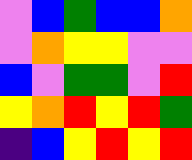[["violet", "blue", "green", "blue", "blue", "orange"], ["violet", "orange", "yellow", "yellow", "violet", "violet"], ["blue", "violet", "green", "green", "violet", "red"], ["yellow", "orange", "red", "yellow", "red", "green"], ["indigo", "blue", "yellow", "red", "yellow", "red"]]